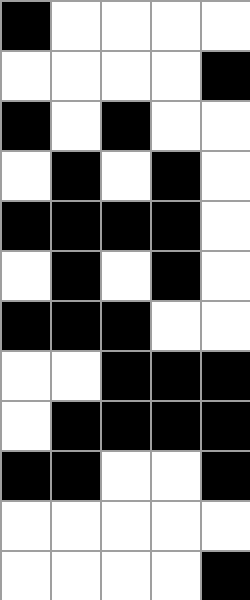[["black", "white", "white", "white", "white"], ["white", "white", "white", "white", "black"], ["black", "white", "black", "white", "white"], ["white", "black", "white", "black", "white"], ["black", "black", "black", "black", "white"], ["white", "black", "white", "black", "white"], ["black", "black", "black", "white", "white"], ["white", "white", "black", "black", "black"], ["white", "black", "black", "black", "black"], ["black", "black", "white", "white", "black"], ["white", "white", "white", "white", "white"], ["white", "white", "white", "white", "black"]]